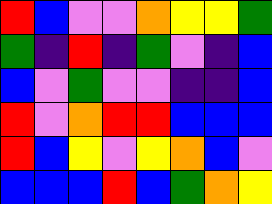[["red", "blue", "violet", "violet", "orange", "yellow", "yellow", "green"], ["green", "indigo", "red", "indigo", "green", "violet", "indigo", "blue"], ["blue", "violet", "green", "violet", "violet", "indigo", "indigo", "blue"], ["red", "violet", "orange", "red", "red", "blue", "blue", "blue"], ["red", "blue", "yellow", "violet", "yellow", "orange", "blue", "violet"], ["blue", "blue", "blue", "red", "blue", "green", "orange", "yellow"]]